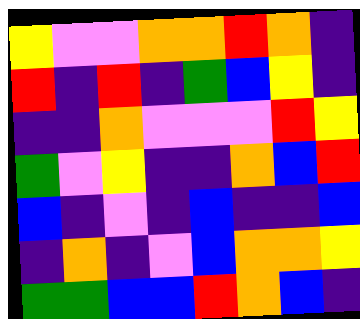[["yellow", "violet", "violet", "orange", "orange", "red", "orange", "indigo"], ["red", "indigo", "red", "indigo", "green", "blue", "yellow", "indigo"], ["indigo", "indigo", "orange", "violet", "violet", "violet", "red", "yellow"], ["green", "violet", "yellow", "indigo", "indigo", "orange", "blue", "red"], ["blue", "indigo", "violet", "indigo", "blue", "indigo", "indigo", "blue"], ["indigo", "orange", "indigo", "violet", "blue", "orange", "orange", "yellow"], ["green", "green", "blue", "blue", "red", "orange", "blue", "indigo"]]